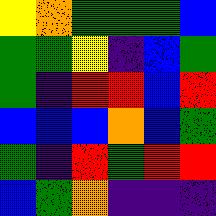[["yellow", "orange", "green", "green", "green", "blue"], ["green", "green", "yellow", "indigo", "blue", "green"], ["green", "indigo", "red", "red", "blue", "red"], ["blue", "blue", "blue", "orange", "blue", "green"], ["green", "indigo", "red", "green", "red", "red"], ["blue", "green", "orange", "indigo", "indigo", "indigo"]]